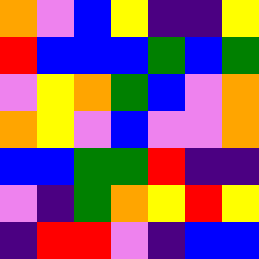[["orange", "violet", "blue", "yellow", "indigo", "indigo", "yellow"], ["red", "blue", "blue", "blue", "green", "blue", "green"], ["violet", "yellow", "orange", "green", "blue", "violet", "orange"], ["orange", "yellow", "violet", "blue", "violet", "violet", "orange"], ["blue", "blue", "green", "green", "red", "indigo", "indigo"], ["violet", "indigo", "green", "orange", "yellow", "red", "yellow"], ["indigo", "red", "red", "violet", "indigo", "blue", "blue"]]